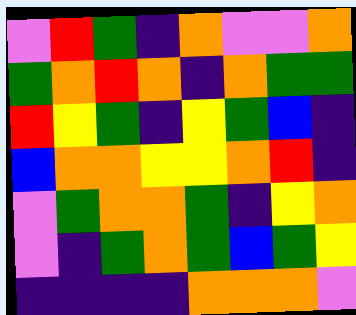[["violet", "red", "green", "indigo", "orange", "violet", "violet", "orange"], ["green", "orange", "red", "orange", "indigo", "orange", "green", "green"], ["red", "yellow", "green", "indigo", "yellow", "green", "blue", "indigo"], ["blue", "orange", "orange", "yellow", "yellow", "orange", "red", "indigo"], ["violet", "green", "orange", "orange", "green", "indigo", "yellow", "orange"], ["violet", "indigo", "green", "orange", "green", "blue", "green", "yellow"], ["indigo", "indigo", "indigo", "indigo", "orange", "orange", "orange", "violet"]]